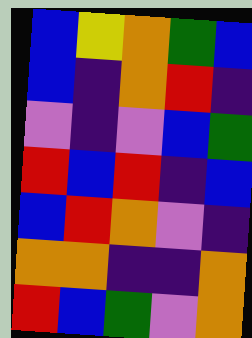[["blue", "yellow", "orange", "green", "blue"], ["blue", "indigo", "orange", "red", "indigo"], ["violet", "indigo", "violet", "blue", "green"], ["red", "blue", "red", "indigo", "blue"], ["blue", "red", "orange", "violet", "indigo"], ["orange", "orange", "indigo", "indigo", "orange"], ["red", "blue", "green", "violet", "orange"]]